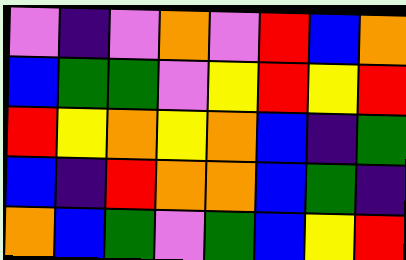[["violet", "indigo", "violet", "orange", "violet", "red", "blue", "orange"], ["blue", "green", "green", "violet", "yellow", "red", "yellow", "red"], ["red", "yellow", "orange", "yellow", "orange", "blue", "indigo", "green"], ["blue", "indigo", "red", "orange", "orange", "blue", "green", "indigo"], ["orange", "blue", "green", "violet", "green", "blue", "yellow", "red"]]